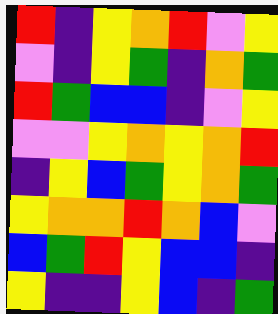[["red", "indigo", "yellow", "orange", "red", "violet", "yellow"], ["violet", "indigo", "yellow", "green", "indigo", "orange", "green"], ["red", "green", "blue", "blue", "indigo", "violet", "yellow"], ["violet", "violet", "yellow", "orange", "yellow", "orange", "red"], ["indigo", "yellow", "blue", "green", "yellow", "orange", "green"], ["yellow", "orange", "orange", "red", "orange", "blue", "violet"], ["blue", "green", "red", "yellow", "blue", "blue", "indigo"], ["yellow", "indigo", "indigo", "yellow", "blue", "indigo", "green"]]